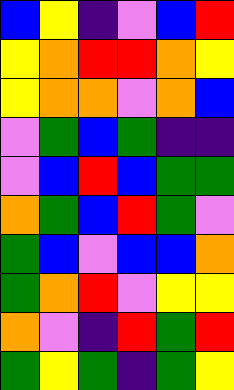[["blue", "yellow", "indigo", "violet", "blue", "red"], ["yellow", "orange", "red", "red", "orange", "yellow"], ["yellow", "orange", "orange", "violet", "orange", "blue"], ["violet", "green", "blue", "green", "indigo", "indigo"], ["violet", "blue", "red", "blue", "green", "green"], ["orange", "green", "blue", "red", "green", "violet"], ["green", "blue", "violet", "blue", "blue", "orange"], ["green", "orange", "red", "violet", "yellow", "yellow"], ["orange", "violet", "indigo", "red", "green", "red"], ["green", "yellow", "green", "indigo", "green", "yellow"]]